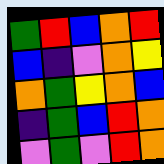[["green", "red", "blue", "orange", "red"], ["blue", "indigo", "violet", "orange", "yellow"], ["orange", "green", "yellow", "orange", "blue"], ["indigo", "green", "blue", "red", "orange"], ["violet", "green", "violet", "red", "orange"]]